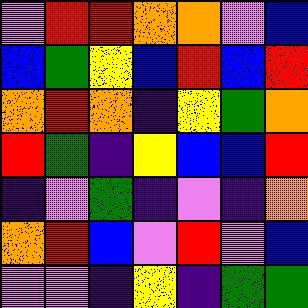[["violet", "red", "red", "orange", "orange", "violet", "blue"], ["blue", "green", "yellow", "blue", "red", "blue", "red"], ["orange", "red", "orange", "indigo", "yellow", "green", "orange"], ["red", "green", "indigo", "yellow", "blue", "blue", "red"], ["indigo", "violet", "green", "indigo", "violet", "indigo", "orange"], ["orange", "red", "blue", "violet", "red", "violet", "blue"], ["violet", "violet", "indigo", "yellow", "indigo", "green", "green"]]